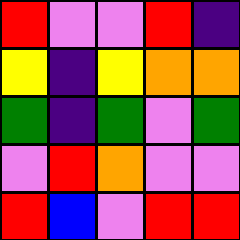[["red", "violet", "violet", "red", "indigo"], ["yellow", "indigo", "yellow", "orange", "orange"], ["green", "indigo", "green", "violet", "green"], ["violet", "red", "orange", "violet", "violet"], ["red", "blue", "violet", "red", "red"]]